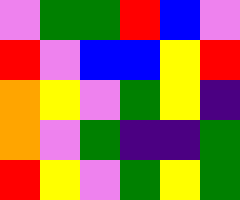[["violet", "green", "green", "red", "blue", "violet"], ["red", "violet", "blue", "blue", "yellow", "red"], ["orange", "yellow", "violet", "green", "yellow", "indigo"], ["orange", "violet", "green", "indigo", "indigo", "green"], ["red", "yellow", "violet", "green", "yellow", "green"]]